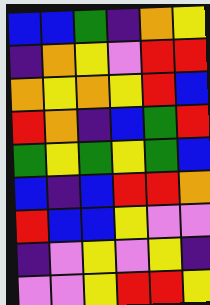[["blue", "blue", "green", "indigo", "orange", "yellow"], ["indigo", "orange", "yellow", "violet", "red", "red"], ["orange", "yellow", "orange", "yellow", "red", "blue"], ["red", "orange", "indigo", "blue", "green", "red"], ["green", "yellow", "green", "yellow", "green", "blue"], ["blue", "indigo", "blue", "red", "red", "orange"], ["red", "blue", "blue", "yellow", "violet", "violet"], ["indigo", "violet", "yellow", "violet", "yellow", "indigo"], ["violet", "violet", "yellow", "red", "red", "yellow"]]